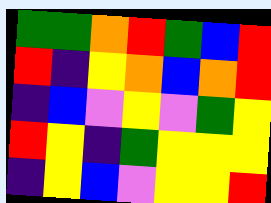[["green", "green", "orange", "red", "green", "blue", "red"], ["red", "indigo", "yellow", "orange", "blue", "orange", "red"], ["indigo", "blue", "violet", "yellow", "violet", "green", "yellow"], ["red", "yellow", "indigo", "green", "yellow", "yellow", "yellow"], ["indigo", "yellow", "blue", "violet", "yellow", "yellow", "red"]]